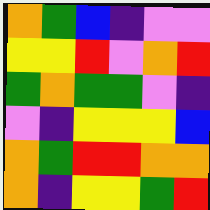[["orange", "green", "blue", "indigo", "violet", "violet"], ["yellow", "yellow", "red", "violet", "orange", "red"], ["green", "orange", "green", "green", "violet", "indigo"], ["violet", "indigo", "yellow", "yellow", "yellow", "blue"], ["orange", "green", "red", "red", "orange", "orange"], ["orange", "indigo", "yellow", "yellow", "green", "red"]]